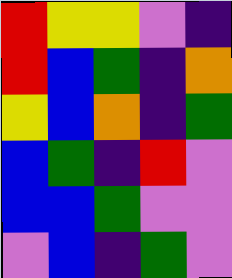[["red", "yellow", "yellow", "violet", "indigo"], ["red", "blue", "green", "indigo", "orange"], ["yellow", "blue", "orange", "indigo", "green"], ["blue", "green", "indigo", "red", "violet"], ["blue", "blue", "green", "violet", "violet"], ["violet", "blue", "indigo", "green", "violet"]]